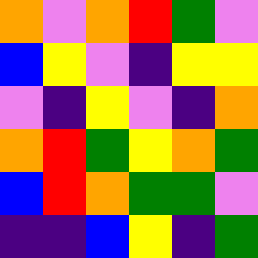[["orange", "violet", "orange", "red", "green", "violet"], ["blue", "yellow", "violet", "indigo", "yellow", "yellow"], ["violet", "indigo", "yellow", "violet", "indigo", "orange"], ["orange", "red", "green", "yellow", "orange", "green"], ["blue", "red", "orange", "green", "green", "violet"], ["indigo", "indigo", "blue", "yellow", "indigo", "green"]]